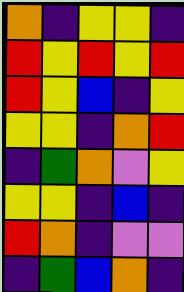[["orange", "indigo", "yellow", "yellow", "indigo"], ["red", "yellow", "red", "yellow", "red"], ["red", "yellow", "blue", "indigo", "yellow"], ["yellow", "yellow", "indigo", "orange", "red"], ["indigo", "green", "orange", "violet", "yellow"], ["yellow", "yellow", "indigo", "blue", "indigo"], ["red", "orange", "indigo", "violet", "violet"], ["indigo", "green", "blue", "orange", "indigo"]]